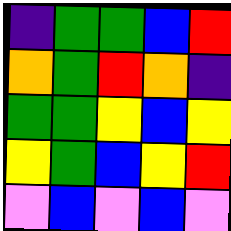[["indigo", "green", "green", "blue", "red"], ["orange", "green", "red", "orange", "indigo"], ["green", "green", "yellow", "blue", "yellow"], ["yellow", "green", "blue", "yellow", "red"], ["violet", "blue", "violet", "blue", "violet"]]